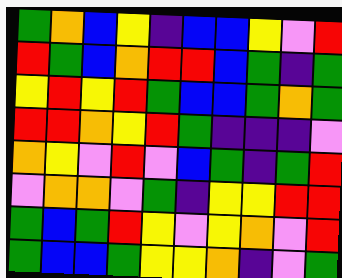[["green", "orange", "blue", "yellow", "indigo", "blue", "blue", "yellow", "violet", "red"], ["red", "green", "blue", "orange", "red", "red", "blue", "green", "indigo", "green"], ["yellow", "red", "yellow", "red", "green", "blue", "blue", "green", "orange", "green"], ["red", "red", "orange", "yellow", "red", "green", "indigo", "indigo", "indigo", "violet"], ["orange", "yellow", "violet", "red", "violet", "blue", "green", "indigo", "green", "red"], ["violet", "orange", "orange", "violet", "green", "indigo", "yellow", "yellow", "red", "red"], ["green", "blue", "green", "red", "yellow", "violet", "yellow", "orange", "violet", "red"], ["green", "blue", "blue", "green", "yellow", "yellow", "orange", "indigo", "violet", "green"]]